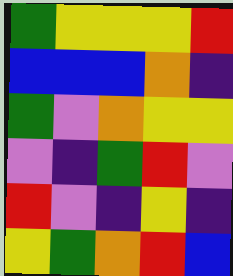[["green", "yellow", "yellow", "yellow", "red"], ["blue", "blue", "blue", "orange", "indigo"], ["green", "violet", "orange", "yellow", "yellow"], ["violet", "indigo", "green", "red", "violet"], ["red", "violet", "indigo", "yellow", "indigo"], ["yellow", "green", "orange", "red", "blue"]]